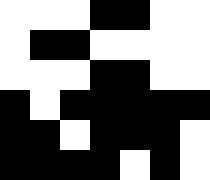[["white", "white", "white", "black", "black", "white", "white"], ["white", "black", "black", "white", "white", "white", "white"], ["white", "white", "white", "black", "black", "white", "white"], ["black", "white", "black", "black", "black", "black", "black"], ["black", "black", "white", "black", "black", "black", "white"], ["black", "black", "black", "black", "white", "black", "white"]]